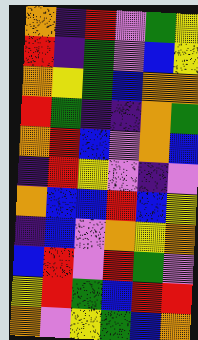[["orange", "indigo", "red", "violet", "green", "yellow"], ["red", "indigo", "green", "violet", "blue", "yellow"], ["orange", "yellow", "green", "blue", "orange", "orange"], ["red", "green", "indigo", "indigo", "orange", "green"], ["orange", "red", "blue", "violet", "orange", "blue"], ["indigo", "red", "yellow", "violet", "indigo", "violet"], ["orange", "blue", "blue", "red", "blue", "yellow"], ["indigo", "blue", "violet", "orange", "yellow", "orange"], ["blue", "red", "violet", "red", "green", "violet"], ["yellow", "red", "green", "blue", "red", "red"], ["orange", "violet", "yellow", "green", "blue", "orange"]]